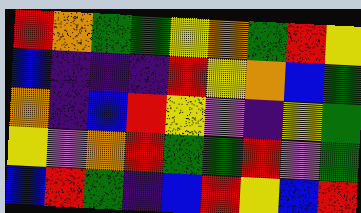[["red", "orange", "green", "green", "yellow", "orange", "green", "red", "yellow"], ["blue", "indigo", "indigo", "indigo", "red", "yellow", "orange", "blue", "green"], ["orange", "indigo", "blue", "red", "yellow", "violet", "indigo", "yellow", "green"], ["yellow", "violet", "orange", "red", "green", "green", "red", "violet", "green"], ["blue", "red", "green", "indigo", "blue", "red", "yellow", "blue", "red"]]